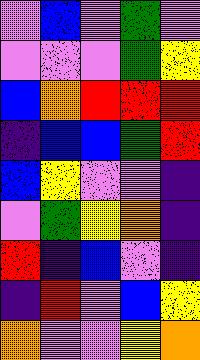[["violet", "blue", "violet", "green", "violet"], ["violet", "violet", "violet", "green", "yellow"], ["blue", "orange", "red", "red", "red"], ["indigo", "blue", "blue", "green", "red"], ["blue", "yellow", "violet", "violet", "indigo"], ["violet", "green", "yellow", "orange", "indigo"], ["red", "indigo", "blue", "violet", "indigo"], ["indigo", "red", "violet", "blue", "yellow"], ["orange", "violet", "violet", "yellow", "orange"]]